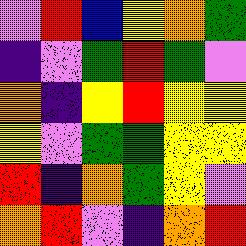[["violet", "red", "blue", "yellow", "orange", "green"], ["indigo", "violet", "green", "red", "green", "violet"], ["orange", "indigo", "yellow", "red", "yellow", "yellow"], ["yellow", "violet", "green", "green", "yellow", "yellow"], ["red", "indigo", "orange", "green", "yellow", "violet"], ["orange", "red", "violet", "indigo", "orange", "red"]]